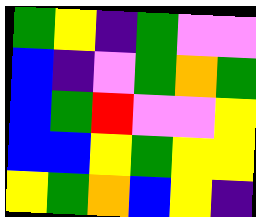[["green", "yellow", "indigo", "green", "violet", "violet"], ["blue", "indigo", "violet", "green", "orange", "green"], ["blue", "green", "red", "violet", "violet", "yellow"], ["blue", "blue", "yellow", "green", "yellow", "yellow"], ["yellow", "green", "orange", "blue", "yellow", "indigo"]]